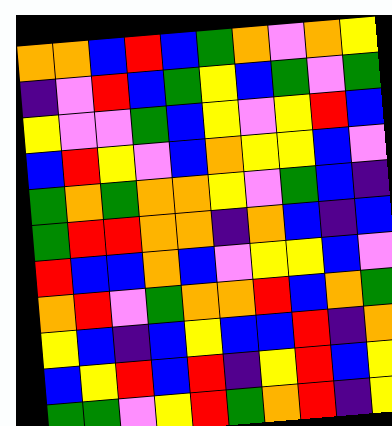[["orange", "orange", "blue", "red", "blue", "green", "orange", "violet", "orange", "yellow"], ["indigo", "violet", "red", "blue", "green", "yellow", "blue", "green", "violet", "green"], ["yellow", "violet", "violet", "green", "blue", "yellow", "violet", "yellow", "red", "blue"], ["blue", "red", "yellow", "violet", "blue", "orange", "yellow", "yellow", "blue", "violet"], ["green", "orange", "green", "orange", "orange", "yellow", "violet", "green", "blue", "indigo"], ["green", "red", "red", "orange", "orange", "indigo", "orange", "blue", "indigo", "blue"], ["red", "blue", "blue", "orange", "blue", "violet", "yellow", "yellow", "blue", "violet"], ["orange", "red", "violet", "green", "orange", "orange", "red", "blue", "orange", "green"], ["yellow", "blue", "indigo", "blue", "yellow", "blue", "blue", "red", "indigo", "orange"], ["blue", "yellow", "red", "blue", "red", "indigo", "yellow", "red", "blue", "yellow"], ["green", "green", "violet", "yellow", "red", "green", "orange", "red", "indigo", "yellow"]]